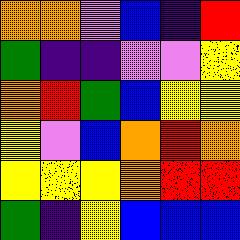[["orange", "orange", "violet", "blue", "indigo", "red"], ["green", "indigo", "indigo", "violet", "violet", "yellow"], ["orange", "red", "green", "blue", "yellow", "yellow"], ["yellow", "violet", "blue", "orange", "red", "orange"], ["yellow", "yellow", "yellow", "orange", "red", "red"], ["green", "indigo", "yellow", "blue", "blue", "blue"]]